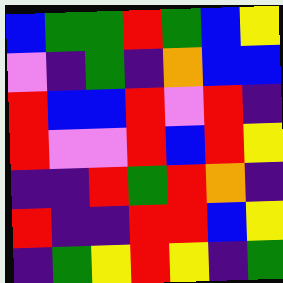[["blue", "green", "green", "red", "green", "blue", "yellow"], ["violet", "indigo", "green", "indigo", "orange", "blue", "blue"], ["red", "blue", "blue", "red", "violet", "red", "indigo"], ["red", "violet", "violet", "red", "blue", "red", "yellow"], ["indigo", "indigo", "red", "green", "red", "orange", "indigo"], ["red", "indigo", "indigo", "red", "red", "blue", "yellow"], ["indigo", "green", "yellow", "red", "yellow", "indigo", "green"]]